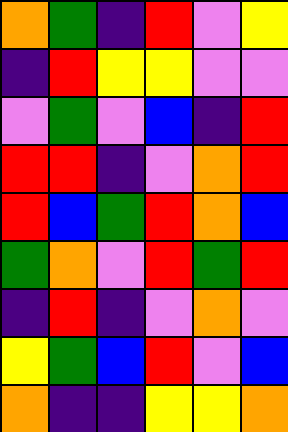[["orange", "green", "indigo", "red", "violet", "yellow"], ["indigo", "red", "yellow", "yellow", "violet", "violet"], ["violet", "green", "violet", "blue", "indigo", "red"], ["red", "red", "indigo", "violet", "orange", "red"], ["red", "blue", "green", "red", "orange", "blue"], ["green", "orange", "violet", "red", "green", "red"], ["indigo", "red", "indigo", "violet", "orange", "violet"], ["yellow", "green", "blue", "red", "violet", "blue"], ["orange", "indigo", "indigo", "yellow", "yellow", "orange"]]